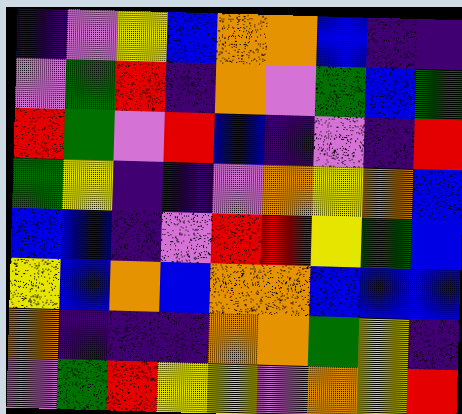[["indigo", "violet", "yellow", "blue", "orange", "orange", "blue", "indigo", "indigo"], ["violet", "green", "red", "indigo", "orange", "violet", "green", "blue", "green"], ["red", "green", "violet", "red", "blue", "indigo", "violet", "indigo", "red"], ["green", "yellow", "indigo", "indigo", "violet", "orange", "yellow", "orange", "blue"], ["blue", "blue", "indigo", "violet", "red", "red", "yellow", "green", "blue"], ["yellow", "blue", "orange", "blue", "orange", "orange", "blue", "blue", "blue"], ["orange", "indigo", "indigo", "indigo", "orange", "orange", "green", "yellow", "indigo"], ["violet", "green", "red", "yellow", "yellow", "violet", "orange", "yellow", "red"]]